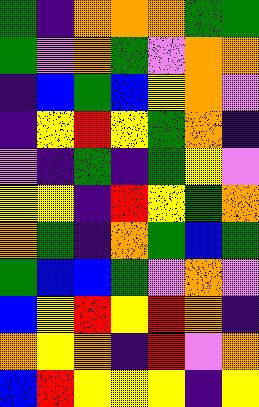[["green", "indigo", "orange", "orange", "orange", "green", "green"], ["green", "violet", "orange", "green", "violet", "orange", "orange"], ["indigo", "blue", "green", "blue", "yellow", "orange", "violet"], ["indigo", "yellow", "red", "yellow", "green", "orange", "indigo"], ["violet", "indigo", "green", "indigo", "green", "yellow", "violet"], ["yellow", "yellow", "indigo", "red", "yellow", "green", "orange"], ["orange", "green", "indigo", "orange", "green", "blue", "green"], ["green", "blue", "blue", "green", "violet", "orange", "violet"], ["blue", "yellow", "red", "yellow", "red", "orange", "indigo"], ["orange", "yellow", "orange", "indigo", "red", "violet", "orange"], ["blue", "red", "yellow", "yellow", "yellow", "indigo", "yellow"]]